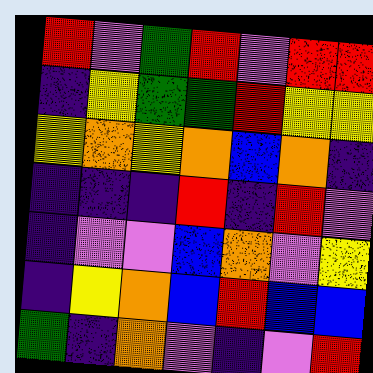[["red", "violet", "green", "red", "violet", "red", "red"], ["indigo", "yellow", "green", "green", "red", "yellow", "yellow"], ["yellow", "orange", "yellow", "orange", "blue", "orange", "indigo"], ["indigo", "indigo", "indigo", "red", "indigo", "red", "violet"], ["indigo", "violet", "violet", "blue", "orange", "violet", "yellow"], ["indigo", "yellow", "orange", "blue", "red", "blue", "blue"], ["green", "indigo", "orange", "violet", "indigo", "violet", "red"]]